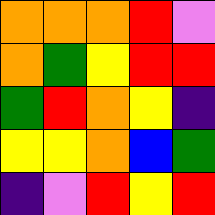[["orange", "orange", "orange", "red", "violet"], ["orange", "green", "yellow", "red", "red"], ["green", "red", "orange", "yellow", "indigo"], ["yellow", "yellow", "orange", "blue", "green"], ["indigo", "violet", "red", "yellow", "red"]]